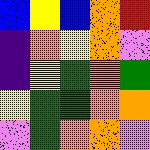[["blue", "yellow", "blue", "orange", "red"], ["indigo", "orange", "yellow", "orange", "violet"], ["indigo", "yellow", "green", "orange", "green"], ["yellow", "green", "green", "orange", "orange"], ["violet", "green", "orange", "orange", "violet"]]